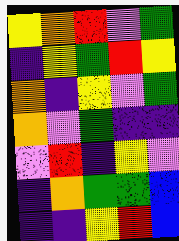[["yellow", "orange", "red", "violet", "green"], ["indigo", "yellow", "green", "red", "yellow"], ["orange", "indigo", "yellow", "violet", "green"], ["orange", "violet", "green", "indigo", "indigo"], ["violet", "red", "indigo", "yellow", "violet"], ["indigo", "orange", "green", "green", "blue"], ["indigo", "indigo", "yellow", "red", "blue"]]